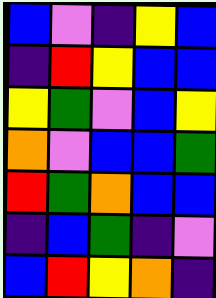[["blue", "violet", "indigo", "yellow", "blue"], ["indigo", "red", "yellow", "blue", "blue"], ["yellow", "green", "violet", "blue", "yellow"], ["orange", "violet", "blue", "blue", "green"], ["red", "green", "orange", "blue", "blue"], ["indigo", "blue", "green", "indigo", "violet"], ["blue", "red", "yellow", "orange", "indigo"]]